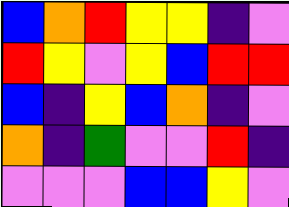[["blue", "orange", "red", "yellow", "yellow", "indigo", "violet"], ["red", "yellow", "violet", "yellow", "blue", "red", "red"], ["blue", "indigo", "yellow", "blue", "orange", "indigo", "violet"], ["orange", "indigo", "green", "violet", "violet", "red", "indigo"], ["violet", "violet", "violet", "blue", "blue", "yellow", "violet"]]